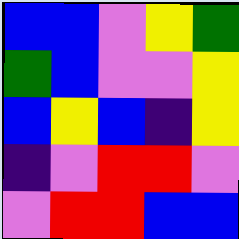[["blue", "blue", "violet", "yellow", "green"], ["green", "blue", "violet", "violet", "yellow"], ["blue", "yellow", "blue", "indigo", "yellow"], ["indigo", "violet", "red", "red", "violet"], ["violet", "red", "red", "blue", "blue"]]